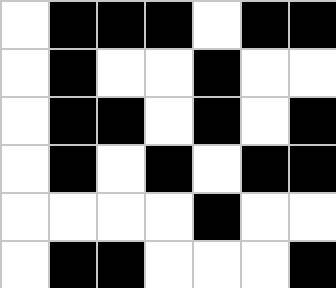[["white", "black", "black", "black", "white", "black", "black"], ["white", "black", "white", "white", "black", "white", "white"], ["white", "black", "black", "white", "black", "white", "black"], ["white", "black", "white", "black", "white", "black", "black"], ["white", "white", "white", "white", "black", "white", "white"], ["white", "black", "black", "white", "white", "white", "black"]]